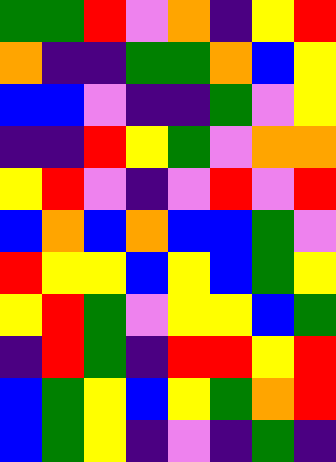[["green", "green", "red", "violet", "orange", "indigo", "yellow", "red"], ["orange", "indigo", "indigo", "green", "green", "orange", "blue", "yellow"], ["blue", "blue", "violet", "indigo", "indigo", "green", "violet", "yellow"], ["indigo", "indigo", "red", "yellow", "green", "violet", "orange", "orange"], ["yellow", "red", "violet", "indigo", "violet", "red", "violet", "red"], ["blue", "orange", "blue", "orange", "blue", "blue", "green", "violet"], ["red", "yellow", "yellow", "blue", "yellow", "blue", "green", "yellow"], ["yellow", "red", "green", "violet", "yellow", "yellow", "blue", "green"], ["indigo", "red", "green", "indigo", "red", "red", "yellow", "red"], ["blue", "green", "yellow", "blue", "yellow", "green", "orange", "red"], ["blue", "green", "yellow", "indigo", "violet", "indigo", "green", "indigo"]]